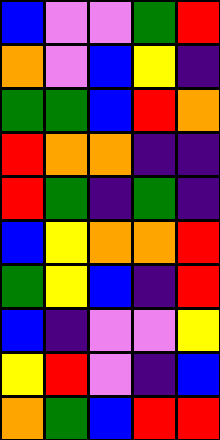[["blue", "violet", "violet", "green", "red"], ["orange", "violet", "blue", "yellow", "indigo"], ["green", "green", "blue", "red", "orange"], ["red", "orange", "orange", "indigo", "indigo"], ["red", "green", "indigo", "green", "indigo"], ["blue", "yellow", "orange", "orange", "red"], ["green", "yellow", "blue", "indigo", "red"], ["blue", "indigo", "violet", "violet", "yellow"], ["yellow", "red", "violet", "indigo", "blue"], ["orange", "green", "blue", "red", "red"]]